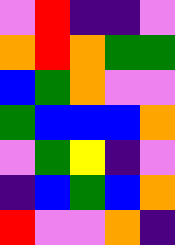[["violet", "red", "indigo", "indigo", "violet"], ["orange", "red", "orange", "green", "green"], ["blue", "green", "orange", "violet", "violet"], ["green", "blue", "blue", "blue", "orange"], ["violet", "green", "yellow", "indigo", "violet"], ["indigo", "blue", "green", "blue", "orange"], ["red", "violet", "violet", "orange", "indigo"]]